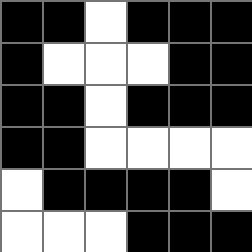[["black", "black", "white", "black", "black", "black"], ["black", "white", "white", "white", "black", "black"], ["black", "black", "white", "black", "black", "black"], ["black", "black", "white", "white", "white", "white"], ["white", "black", "black", "black", "black", "white"], ["white", "white", "white", "black", "black", "black"]]